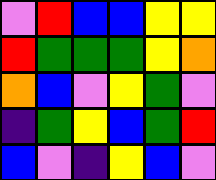[["violet", "red", "blue", "blue", "yellow", "yellow"], ["red", "green", "green", "green", "yellow", "orange"], ["orange", "blue", "violet", "yellow", "green", "violet"], ["indigo", "green", "yellow", "blue", "green", "red"], ["blue", "violet", "indigo", "yellow", "blue", "violet"]]